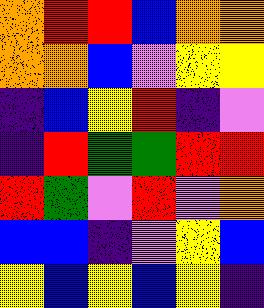[["orange", "red", "red", "blue", "orange", "orange"], ["orange", "orange", "blue", "violet", "yellow", "yellow"], ["indigo", "blue", "yellow", "red", "indigo", "violet"], ["indigo", "red", "green", "green", "red", "red"], ["red", "green", "violet", "red", "violet", "orange"], ["blue", "blue", "indigo", "violet", "yellow", "blue"], ["yellow", "blue", "yellow", "blue", "yellow", "indigo"]]